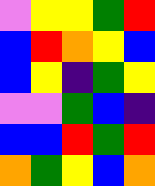[["violet", "yellow", "yellow", "green", "red"], ["blue", "red", "orange", "yellow", "blue"], ["blue", "yellow", "indigo", "green", "yellow"], ["violet", "violet", "green", "blue", "indigo"], ["blue", "blue", "red", "green", "red"], ["orange", "green", "yellow", "blue", "orange"]]